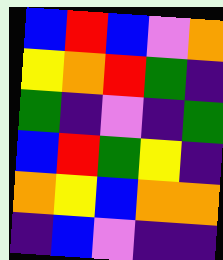[["blue", "red", "blue", "violet", "orange"], ["yellow", "orange", "red", "green", "indigo"], ["green", "indigo", "violet", "indigo", "green"], ["blue", "red", "green", "yellow", "indigo"], ["orange", "yellow", "blue", "orange", "orange"], ["indigo", "blue", "violet", "indigo", "indigo"]]